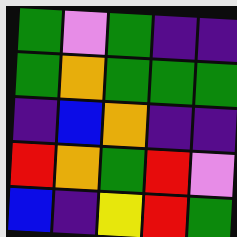[["green", "violet", "green", "indigo", "indigo"], ["green", "orange", "green", "green", "green"], ["indigo", "blue", "orange", "indigo", "indigo"], ["red", "orange", "green", "red", "violet"], ["blue", "indigo", "yellow", "red", "green"]]